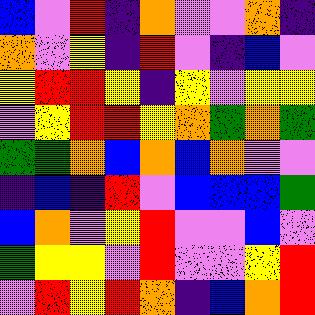[["blue", "violet", "red", "indigo", "orange", "violet", "violet", "orange", "indigo"], ["orange", "violet", "yellow", "indigo", "red", "violet", "indigo", "blue", "violet"], ["yellow", "red", "red", "yellow", "indigo", "yellow", "violet", "yellow", "yellow"], ["violet", "yellow", "red", "red", "yellow", "orange", "green", "orange", "green"], ["green", "green", "orange", "blue", "orange", "blue", "orange", "violet", "violet"], ["indigo", "blue", "indigo", "red", "violet", "blue", "blue", "blue", "green"], ["blue", "orange", "violet", "yellow", "red", "violet", "violet", "blue", "violet"], ["green", "yellow", "yellow", "violet", "red", "violet", "violet", "yellow", "red"], ["violet", "red", "yellow", "red", "orange", "indigo", "blue", "orange", "red"]]